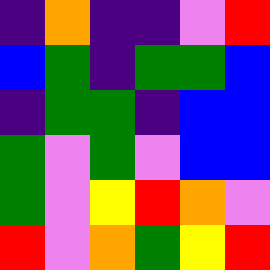[["indigo", "orange", "indigo", "indigo", "violet", "red"], ["blue", "green", "indigo", "green", "green", "blue"], ["indigo", "green", "green", "indigo", "blue", "blue"], ["green", "violet", "green", "violet", "blue", "blue"], ["green", "violet", "yellow", "red", "orange", "violet"], ["red", "violet", "orange", "green", "yellow", "red"]]